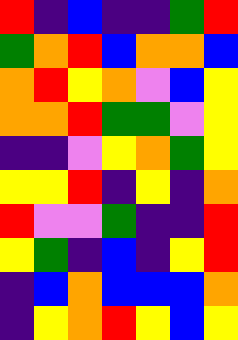[["red", "indigo", "blue", "indigo", "indigo", "green", "red"], ["green", "orange", "red", "blue", "orange", "orange", "blue"], ["orange", "red", "yellow", "orange", "violet", "blue", "yellow"], ["orange", "orange", "red", "green", "green", "violet", "yellow"], ["indigo", "indigo", "violet", "yellow", "orange", "green", "yellow"], ["yellow", "yellow", "red", "indigo", "yellow", "indigo", "orange"], ["red", "violet", "violet", "green", "indigo", "indigo", "red"], ["yellow", "green", "indigo", "blue", "indigo", "yellow", "red"], ["indigo", "blue", "orange", "blue", "blue", "blue", "orange"], ["indigo", "yellow", "orange", "red", "yellow", "blue", "yellow"]]